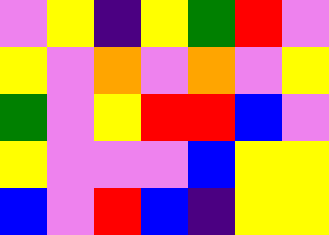[["violet", "yellow", "indigo", "yellow", "green", "red", "violet"], ["yellow", "violet", "orange", "violet", "orange", "violet", "yellow"], ["green", "violet", "yellow", "red", "red", "blue", "violet"], ["yellow", "violet", "violet", "violet", "blue", "yellow", "yellow"], ["blue", "violet", "red", "blue", "indigo", "yellow", "yellow"]]